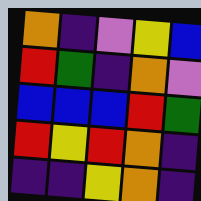[["orange", "indigo", "violet", "yellow", "blue"], ["red", "green", "indigo", "orange", "violet"], ["blue", "blue", "blue", "red", "green"], ["red", "yellow", "red", "orange", "indigo"], ["indigo", "indigo", "yellow", "orange", "indigo"]]